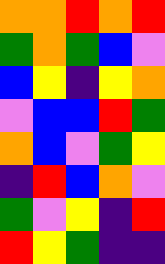[["orange", "orange", "red", "orange", "red"], ["green", "orange", "green", "blue", "violet"], ["blue", "yellow", "indigo", "yellow", "orange"], ["violet", "blue", "blue", "red", "green"], ["orange", "blue", "violet", "green", "yellow"], ["indigo", "red", "blue", "orange", "violet"], ["green", "violet", "yellow", "indigo", "red"], ["red", "yellow", "green", "indigo", "indigo"]]